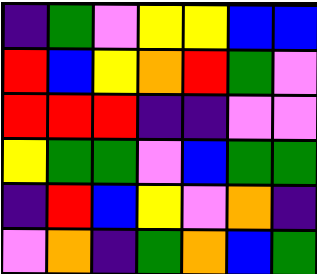[["indigo", "green", "violet", "yellow", "yellow", "blue", "blue"], ["red", "blue", "yellow", "orange", "red", "green", "violet"], ["red", "red", "red", "indigo", "indigo", "violet", "violet"], ["yellow", "green", "green", "violet", "blue", "green", "green"], ["indigo", "red", "blue", "yellow", "violet", "orange", "indigo"], ["violet", "orange", "indigo", "green", "orange", "blue", "green"]]